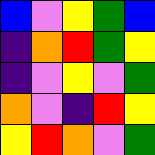[["blue", "violet", "yellow", "green", "blue"], ["indigo", "orange", "red", "green", "yellow"], ["indigo", "violet", "yellow", "violet", "green"], ["orange", "violet", "indigo", "red", "yellow"], ["yellow", "red", "orange", "violet", "green"]]